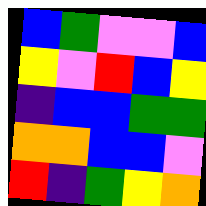[["blue", "green", "violet", "violet", "blue"], ["yellow", "violet", "red", "blue", "yellow"], ["indigo", "blue", "blue", "green", "green"], ["orange", "orange", "blue", "blue", "violet"], ["red", "indigo", "green", "yellow", "orange"]]